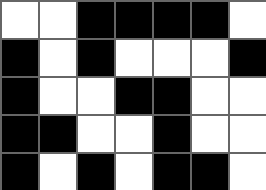[["white", "white", "black", "black", "black", "black", "white"], ["black", "white", "black", "white", "white", "white", "black"], ["black", "white", "white", "black", "black", "white", "white"], ["black", "black", "white", "white", "black", "white", "white"], ["black", "white", "black", "white", "black", "black", "white"]]